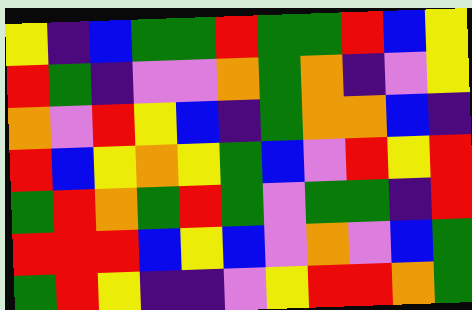[["yellow", "indigo", "blue", "green", "green", "red", "green", "green", "red", "blue", "yellow"], ["red", "green", "indigo", "violet", "violet", "orange", "green", "orange", "indigo", "violet", "yellow"], ["orange", "violet", "red", "yellow", "blue", "indigo", "green", "orange", "orange", "blue", "indigo"], ["red", "blue", "yellow", "orange", "yellow", "green", "blue", "violet", "red", "yellow", "red"], ["green", "red", "orange", "green", "red", "green", "violet", "green", "green", "indigo", "red"], ["red", "red", "red", "blue", "yellow", "blue", "violet", "orange", "violet", "blue", "green"], ["green", "red", "yellow", "indigo", "indigo", "violet", "yellow", "red", "red", "orange", "green"]]